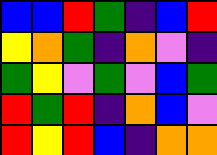[["blue", "blue", "red", "green", "indigo", "blue", "red"], ["yellow", "orange", "green", "indigo", "orange", "violet", "indigo"], ["green", "yellow", "violet", "green", "violet", "blue", "green"], ["red", "green", "red", "indigo", "orange", "blue", "violet"], ["red", "yellow", "red", "blue", "indigo", "orange", "orange"]]